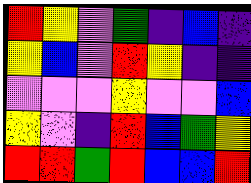[["red", "yellow", "violet", "green", "indigo", "blue", "indigo"], ["yellow", "blue", "violet", "red", "yellow", "indigo", "indigo"], ["violet", "violet", "violet", "yellow", "violet", "violet", "blue"], ["yellow", "violet", "indigo", "red", "blue", "green", "yellow"], ["red", "red", "green", "red", "blue", "blue", "red"]]